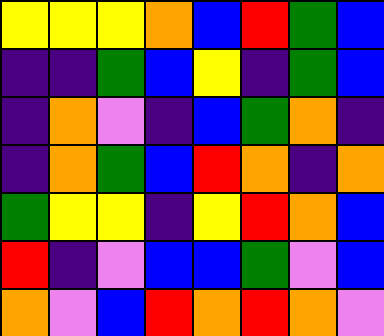[["yellow", "yellow", "yellow", "orange", "blue", "red", "green", "blue"], ["indigo", "indigo", "green", "blue", "yellow", "indigo", "green", "blue"], ["indigo", "orange", "violet", "indigo", "blue", "green", "orange", "indigo"], ["indigo", "orange", "green", "blue", "red", "orange", "indigo", "orange"], ["green", "yellow", "yellow", "indigo", "yellow", "red", "orange", "blue"], ["red", "indigo", "violet", "blue", "blue", "green", "violet", "blue"], ["orange", "violet", "blue", "red", "orange", "red", "orange", "violet"]]